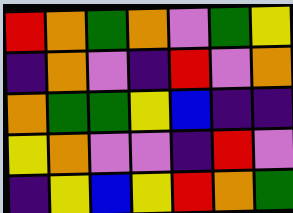[["red", "orange", "green", "orange", "violet", "green", "yellow"], ["indigo", "orange", "violet", "indigo", "red", "violet", "orange"], ["orange", "green", "green", "yellow", "blue", "indigo", "indigo"], ["yellow", "orange", "violet", "violet", "indigo", "red", "violet"], ["indigo", "yellow", "blue", "yellow", "red", "orange", "green"]]